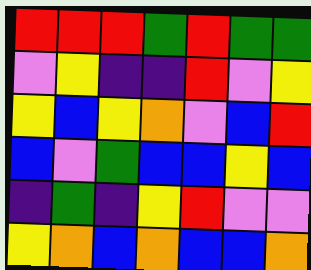[["red", "red", "red", "green", "red", "green", "green"], ["violet", "yellow", "indigo", "indigo", "red", "violet", "yellow"], ["yellow", "blue", "yellow", "orange", "violet", "blue", "red"], ["blue", "violet", "green", "blue", "blue", "yellow", "blue"], ["indigo", "green", "indigo", "yellow", "red", "violet", "violet"], ["yellow", "orange", "blue", "orange", "blue", "blue", "orange"]]